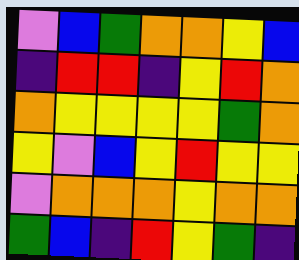[["violet", "blue", "green", "orange", "orange", "yellow", "blue"], ["indigo", "red", "red", "indigo", "yellow", "red", "orange"], ["orange", "yellow", "yellow", "yellow", "yellow", "green", "orange"], ["yellow", "violet", "blue", "yellow", "red", "yellow", "yellow"], ["violet", "orange", "orange", "orange", "yellow", "orange", "orange"], ["green", "blue", "indigo", "red", "yellow", "green", "indigo"]]